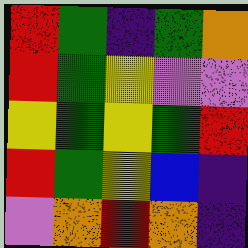[["red", "green", "indigo", "green", "orange"], ["red", "green", "yellow", "violet", "violet"], ["yellow", "green", "yellow", "green", "red"], ["red", "green", "yellow", "blue", "indigo"], ["violet", "orange", "red", "orange", "indigo"]]